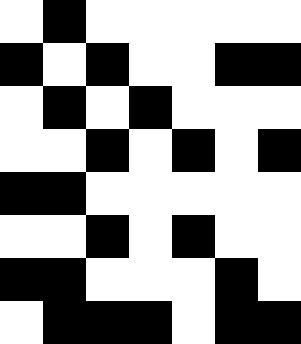[["white", "black", "white", "white", "white", "white", "white"], ["black", "white", "black", "white", "white", "black", "black"], ["white", "black", "white", "black", "white", "white", "white"], ["white", "white", "black", "white", "black", "white", "black"], ["black", "black", "white", "white", "white", "white", "white"], ["white", "white", "black", "white", "black", "white", "white"], ["black", "black", "white", "white", "white", "black", "white"], ["white", "black", "black", "black", "white", "black", "black"]]